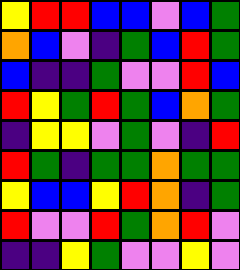[["yellow", "red", "red", "blue", "blue", "violet", "blue", "green"], ["orange", "blue", "violet", "indigo", "green", "blue", "red", "green"], ["blue", "indigo", "indigo", "green", "violet", "violet", "red", "blue"], ["red", "yellow", "green", "red", "green", "blue", "orange", "green"], ["indigo", "yellow", "yellow", "violet", "green", "violet", "indigo", "red"], ["red", "green", "indigo", "green", "green", "orange", "green", "green"], ["yellow", "blue", "blue", "yellow", "red", "orange", "indigo", "green"], ["red", "violet", "violet", "red", "green", "orange", "red", "violet"], ["indigo", "indigo", "yellow", "green", "violet", "violet", "yellow", "violet"]]